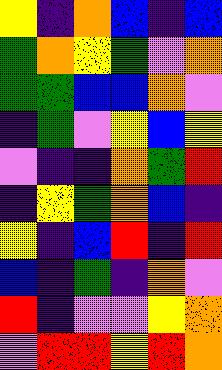[["yellow", "indigo", "orange", "blue", "indigo", "blue"], ["green", "orange", "yellow", "green", "violet", "orange"], ["green", "green", "blue", "blue", "orange", "violet"], ["indigo", "green", "violet", "yellow", "blue", "yellow"], ["violet", "indigo", "indigo", "orange", "green", "red"], ["indigo", "yellow", "green", "orange", "blue", "indigo"], ["yellow", "indigo", "blue", "red", "indigo", "red"], ["blue", "indigo", "green", "indigo", "orange", "violet"], ["red", "indigo", "violet", "violet", "yellow", "orange"], ["violet", "red", "red", "yellow", "red", "orange"]]